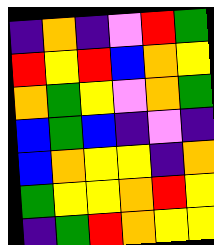[["indigo", "orange", "indigo", "violet", "red", "green"], ["red", "yellow", "red", "blue", "orange", "yellow"], ["orange", "green", "yellow", "violet", "orange", "green"], ["blue", "green", "blue", "indigo", "violet", "indigo"], ["blue", "orange", "yellow", "yellow", "indigo", "orange"], ["green", "yellow", "yellow", "orange", "red", "yellow"], ["indigo", "green", "red", "orange", "yellow", "yellow"]]